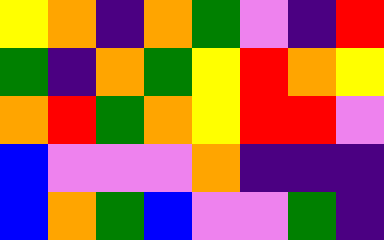[["yellow", "orange", "indigo", "orange", "green", "violet", "indigo", "red"], ["green", "indigo", "orange", "green", "yellow", "red", "orange", "yellow"], ["orange", "red", "green", "orange", "yellow", "red", "red", "violet"], ["blue", "violet", "violet", "violet", "orange", "indigo", "indigo", "indigo"], ["blue", "orange", "green", "blue", "violet", "violet", "green", "indigo"]]